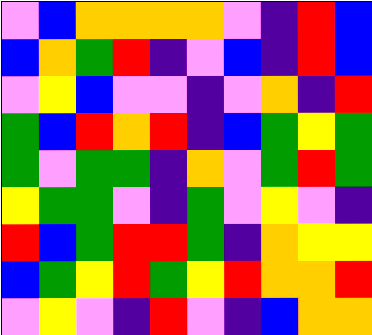[["violet", "blue", "orange", "orange", "orange", "orange", "violet", "indigo", "red", "blue"], ["blue", "orange", "green", "red", "indigo", "violet", "blue", "indigo", "red", "blue"], ["violet", "yellow", "blue", "violet", "violet", "indigo", "violet", "orange", "indigo", "red"], ["green", "blue", "red", "orange", "red", "indigo", "blue", "green", "yellow", "green"], ["green", "violet", "green", "green", "indigo", "orange", "violet", "green", "red", "green"], ["yellow", "green", "green", "violet", "indigo", "green", "violet", "yellow", "violet", "indigo"], ["red", "blue", "green", "red", "red", "green", "indigo", "orange", "yellow", "yellow"], ["blue", "green", "yellow", "red", "green", "yellow", "red", "orange", "orange", "red"], ["violet", "yellow", "violet", "indigo", "red", "violet", "indigo", "blue", "orange", "orange"]]